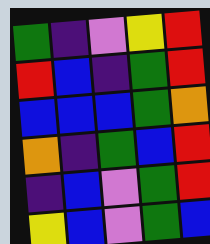[["green", "indigo", "violet", "yellow", "red"], ["red", "blue", "indigo", "green", "red"], ["blue", "blue", "blue", "green", "orange"], ["orange", "indigo", "green", "blue", "red"], ["indigo", "blue", "violet", "green", "red"], ["yellow", "blue", "violet", "green", "blue"]]